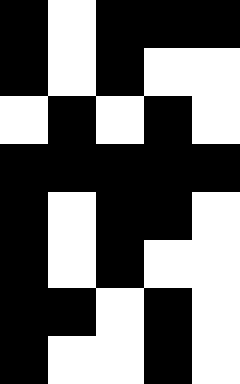[["black", "white", "black", "black", "black"], ["black", "white", "black", "white", "white"], ["white", "black", "white", "black", "white"], ["black", "black", "black", "black", "black"], ["black", "white", "black", "black", "white"], ["black", "white", "black", "white", "white"], ["black", "black", "white", "black", "white"], ["black", "white", "white", "black", "white"]]